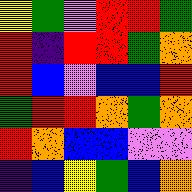[["yellow", "green", "violet", "red", "red", "green"], ["red", "indigo", "red", "red", "green", "orange"], ["red", "blue", "violet", "blue", "blue", "red"], ["green", "red", "red", "orange", "green", "orange"], ["red", "orange", "blue", "blue", "violet", "violet"], ["indigo", "blue", "yellow", "green", "blue", "orange"]]